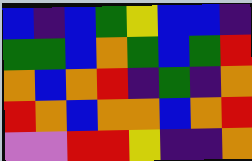[["blue", "indigo", "blue", "green", "yellow", "blue", "blue", "indigo"], ["green", "green", "blue", "orange", "green", "blue", "green", "red"], ["orange", "blue", "orange", "red", "indigo", "green", "indigo", "orange"], ["red", "orange", "blue", "orange", "orange", "blue", "orange", "red"], ["violet", "violet", "red", "red", "yellow", "indigo", "indigo", "orange"]]